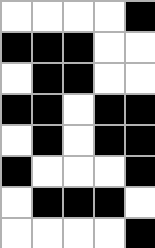[["white", "white", "white", "white", "black"], ["black", "black", "black", "white", "white"], ["white", "black", "black", "white", "white"], ["black", "black", "white", "black", "black"], ["white", "black", "white", "black", "black"], ["black", "white", "white", "white", "black"], ["white", "black", "black", "black", "white"], ["white", "white", "white", "white", "black"]]